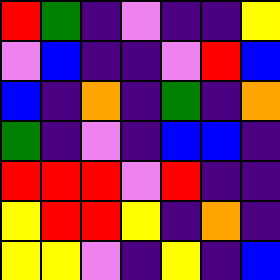[["red", "green", "indigo", "violet", "indigo", "indigo", "yellow"], ["violet", "blue", "indigo", "indigo", "violet", "red", "blue"], ["blue", "indigo", "orange", "indigo", "green", "indigo", "orange"], ["green", "indigo", "violet", "indigo", "blue", "blue", "indigo"], ["red", "red", "red", "violet", "red", "indigo", "indigo"], ["yellow", "red", "red", "yellow", "indigo", "orange", "indigo"], ["yellow", "yellow", "violet", "indigo", "yellow", "indigo", "blue"]]